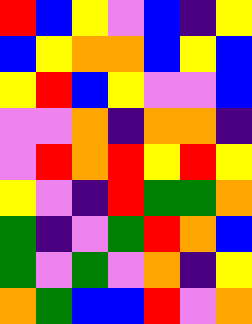[["red", "blue", "yellow", "violet", "blue", "indigo", "yellow"], ["blue", "yellow", "orange", "orange", "blue", "yellow", "blue"], ["yellow", "red", "blue", "yellow", "violet", "violet", "blue"], ["violet", "violet", "orange", "indigo", "orange", "orange", "indigo"], ["violet", "red", "orange", "red", "yellow", "red", "yellow"], ["yellow", "violet", "indigo", "red", "green", "green", "orange"], ["green", "indigo", "violet", "green", "red", "orange", "blue"], ["green", "violet", "green", "violet", "orange", "indigo", "yellow"], ["orange", "green", "blue", "blue", "red", "violet", "orange"]]